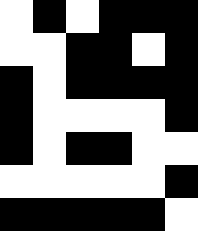[["white", "black", "white", "black", "black", "black"], ["white", "white", "black", "black", "white", "black"], ["black", "white", "black", "black", "black", "black"], ["black", "white", "white", "white", "white", "black"], ["black", "white", "black", "black", "white", "white"], ["white", "white", "white", "white", "white", "black"], ["black", "black", "black", "black", "black", "white"]]